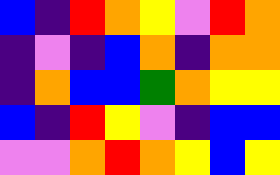[["blue", "indigo", "red", "orange", "yellow", "violet", "red", "orange"], ["indigo", "violet", "indigo", "blue", "orange", "indigo", "orange", "orange"], ["indigo", "orange", "blue", "blue", "green", "orange", "yellow", "yellow"], ["blue", "indigo", "red", "yellow", "violet", "indigo", "blue", "blue"], ["violet", "violet", "orange", "red", "orange", "yellow", "blue", "yellow"]]